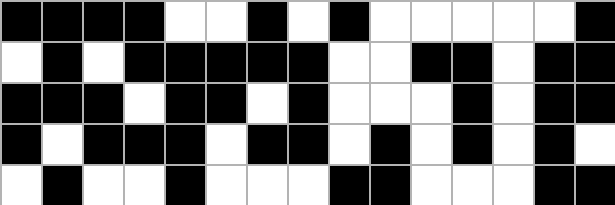[["black", "black", "black", "black", "white", "white", "black", "white", "black", "white", "white", "white", "white", "white", "black"], ["white", "black", "white", "black", "black", "black", "black", "black", "white", "white", "black", "black", "white", "black", "black"], ["black", "black", "black", "white", "black", "black", "white", "black", "white", "white", "white", "black", "white", "black", "black"], ["black", "white", "black", "black", "black", "white", "black", "black", "white", "black", "white", "black", "white", "black", "white"], ["white", "black", "white", "white", "black", "white", "white", "white", "black", "black", "white", "white", "white", "black", "black"]]